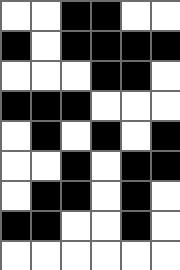[["white", "white", "black", "black", "white", "white"], ["black", "white", "black", "black", "black", "black"], ["white", "white", "white", "black", "black", "white"], ["black", "black", "black", "white", "white", "white"], ["white", "black", "white", "black", "white", "black"], ["white", "white", "black", "white", "black", "black"], ["white", "black", "black", "white", "black", "white"], ["black", "black", "white", "white", "black", "white"], ["white", "white", "white", "white", "white", "white"]]